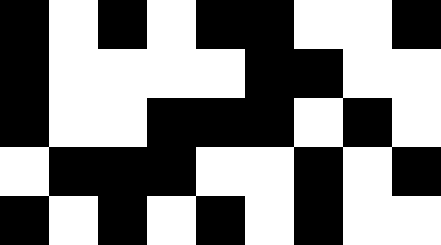[["black", "white", "black", "white", "black", "black", "white", "white", "black"], ["black", "white", "white", "white", "white", "black", "black", "white", "white"], ["black", "white", "white", "black", "black", "black", "white", "black", "white"], ["white", "black", "black", "black", "white", "white", "black", "white", "black"], ["black", "white", "black", "white", "black", "white", "black", "white", "white"]]